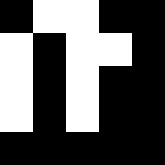[["black", "white", "white", "black", "black"], ["white", "black", "white", "white", "black"], ["white", "black", "white", "black", "black"], ["white", "black", "white", "black", "black"], ["black", "black", "black", "black", "black"]]